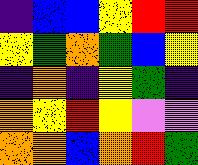[["indigo", "blue", "blue", "yellow", "red", "red"], ["yellow", "green", "orange", "green", "blue", "yellow"], ["indigo", "orange", "indigo", "yellow", "green", "indigo"], ["orange", "yellow", "red", "yellow", "violet", "violet"], ["orange", "orange", "blue", "orange", "red", "green"]]